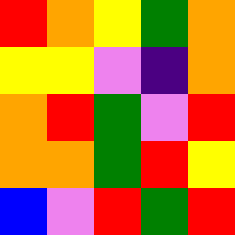[["red", "orange", "yellow", "green", "orange"], ["yellow", "yellow", "violet", "indigo", "orange"], ["orange", "red", "green", "violet", "red"], ["orange", "orange", "green", "red", "yellow"], ["blue", "violet", "red", "green", "red"]]